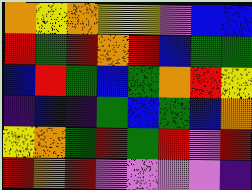[["orange", "yellow", "orange", "yellow", "yellow", "violet", "blue", "blue"], ["red", "green", "red", "orange", "red", "blue", "green", "green"], ["blue", "red", "green", "blue", "green", "orange", "red", "yellow"], ["indigo", "blue", "indigo", "green", "blue", "green", "blue", "orange"], ["yellow", "orange", "green", "red", "green", "red", "violet", "red"], ["red", "orange", "red", "violet", "violet", "violet", "violet", "indigo"]]